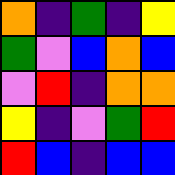[["orange", "indigo", "green", "indigo", "yellow"], ["green", "violet", "blue", "orange", "blue"], ["violet", "red", "indigo", "orange", "orange"], ["yellow", "indigo", "violet", "green", "red"], ["red", "blue", "indigo", "blue", "blue"]]